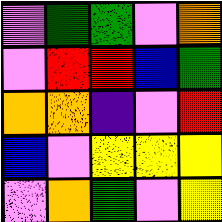[["violet", "green", "green", "violet", "orange"], ["violet", "red", "red", "blue", "green"], ["orange", "orange", "indigo", "violet", "red"], ["blue", "violet", "yellow", "yellow", "yellow"], ["violet", "orange", "green", "violet", "yellow"]]